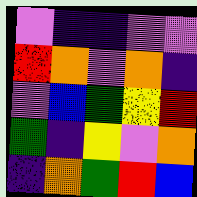[["violet", "indigo", "indigo", "violet", "violet"], ["red", "orange", "violet", "orange", "indigo"], ["violet", "blue", "green", "yellow", "red"], ["green", "indigo", "yellow", "violet", "orange"], ["indigo", "orange", "green", "red", "blue"]]